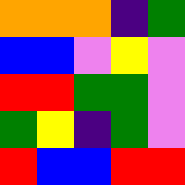[["orange", "orange", "orange", "indigo", "green"], ["blue", "blue", "violet", "yellow", "violet"], ["red", "red", "green", "green", "violet"], ["green", "yellow", "indigo", "green", "violet"], ["red", "blue", "blue", "red", "red"]]